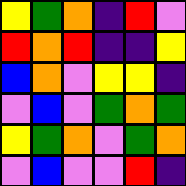[["yellow", "green", "orange", "indigo", "red", "violet"], ["red", "orange", "red", "indigo", "indigo", "yellow"], ["blue", "orange", "violet", "yellow", "yellow", "indigo"], ["violet", "blue", "violet", "green", "orange", "green"], ["yellow", "green", "orange", "violet", "green", "orange"], ["violet", "blue", "violet", "violet", "red", "indigo"]]